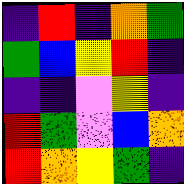[["indigo", "red", "indigo", "orange", "green"], ["green", "blue", "yellow", "red", "indigo"], ["indigo", "indigo", "violet", "yellow", "indigo"], ["red", "green", "violet", "blue", "orange"], ["red", "orange", "yellow", "green", "indigo"]]